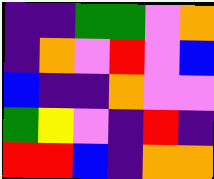[["indigo", "indigo", "green", "green", "violet", "orange"], ["indigo", "orange", "violet", "red", "violet", "blue"], ["blue", "indigo", "indigo", "orange", "violet", "violet"], ["green", "yellow", "violet", "indigo", "red", "indigo"], ["red", "red", "blue", "indigo", "orange", "orange"]]